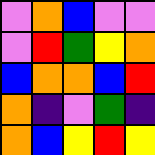[["violet", "orange", "blue", "violet", "violet"], ["violet", "red", "green", "yellow", "orange"], ["blue", "orange", "orange", "blue", "red"], ["orange", "indigo", "violet", "green", "indigo"], ["orange", "blue", "yellow", "red", "yellow"]]